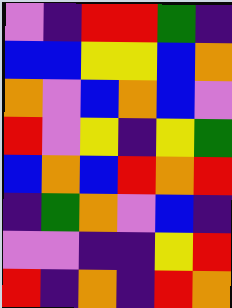[["violet", "indigo", "red", "red", "green", "indigo"], ["blue", "blue", "yellow", "yellow", "blue", "orange"], ["orange", "violet", "blue", "orange", "blue", "violet"], ["red", "violet", "yellow", "indigo", "yellow", "green"], ["blue", "orange", "blue", "red", "orange", "red"], ["indigo", "green", "orange", "violet", "blue", "indigo"], ["violet", "violet", "indigo", "indigo", "yellow", "red"], ["red", "indigo", "orange", "indigo", "red", "orange"]]